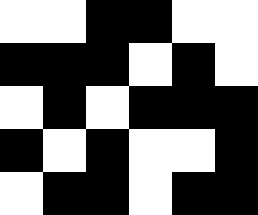[["white", "white", "black", "black", "white", "white"], ["black", "black", "black", "white", "black", "white"], ["white", "black", "white", "black", "black", "black"], ["black", "white", "black", "white", "white", "black"], ["white", "black", "black", "white", "black", "black"]]